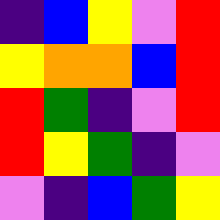[["indigo", "blue", "yellow", "violet", "red"], ["yellow", "orange", "orange", "blue", "red"], ["red", "green", "indigo", "violet", "red"], ["red", "yellow", "green", "indigo", "violet"], ["violet", "indigo", "blue", "green", "yellow"]]